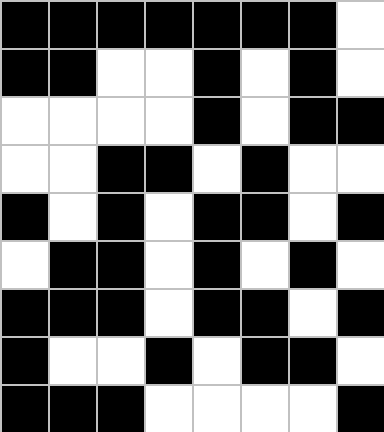[["black", "black", "black", "black", "black", "black", "black", "white"], ["black", "black", "white", "white", "black", "white", "black", "white"], ["white", "white", "white", "white", "black", "white", "black", "black"], ["white", "white", "black", "black", "white", "black", "white", "white"], ["black", "white", "black", "white", "black", "black", "white", "black"], ["white", "black", "black", "white", "black", "white", "black", "white"], ["black", "black", "black", "white", "black", "black", "white", "black"], ["black", "white", "white", "black", "white", "black", "black", "white"], ["black", "black", "black", "white", "white", "white", "white", "black"]]